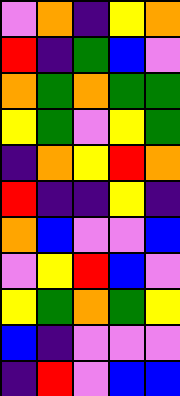[["violet", "orange", "indigo", "yellow", "orange"], ["red", "indigo", "green", "blue", "violet"], ["orange", "green", "orange", "green", "green"], ["yellow", "green", "violet", "yellow", "green"], ["indigo", "orange", "yellow", "red", "orange"], ["red", "indigo", "indigo", "yellow", "indigo"], ["orange", "blue", "violet", "violet", "blue"], ["violet", "yellow", "red", "blue", "violet"], ["yellow", "green", "orange", "green", "yellow"], ["blue", "indigo", "violet", "violet", "violet"], ["indigo", "red", "violet", "blue", "blue"]]